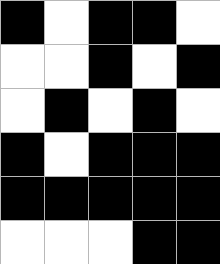[["black", "white", "black", "black", "white"], ["white", "white", "black", "white", "black"], ["white", "black", "white", "black", "white"], ["black", "white", "black", "black", "black"], ["black", "black", "black", "black", "black"], ["white", "white", "white", "black", "black"]]